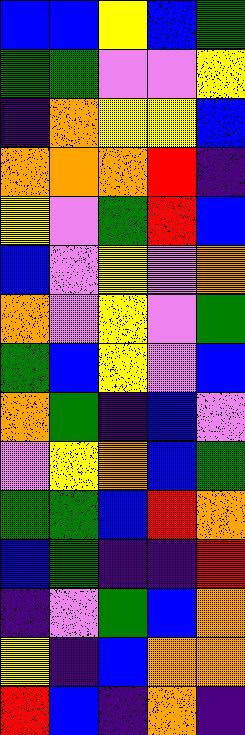[["blue", "blue", "yellow", "blue", "green"], ["green", "green", "violet", "violet", "yellow"], ["indigo", "orange", "yellow", "yellow", "blue"], ["orange", "orange", "orange", "red", "indigo"], ["yellow", "violet", "green", "red", "blue"], ["blue", "violet", "yellow", "violet", "orange"], ["orange", "violet", "yellow", "violet", "green"], ["green", "blue", "yellow", "violet", "blue"], ["orange", "green", "indigo", "blue", "violet"], ["violet", "yellow", "orange", "blue", "green"], ["green", "green", "blue", "red", "orange"], ["blue", "green", "indigo", "indigo", "red"], ["indigo", "violet", "green", "blue", "orange"], ["yellow", "indigo", "blue", "orange", "orange"], ["red", "blue", "indigo", "orange", "indigo"]]